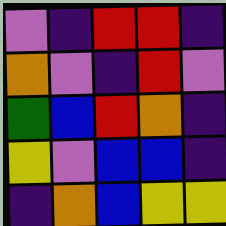[["violet", "indigo", "red", "red", "indigo"], ["orange", "violet", "indigo", "red", "violet"], ["green", "blue", "red", "orange", "indigo"], ["yellow", "violet", "blue", "blue", "indigo"], ["indigo", "orange", "blue", "yellow", "yellow"]]